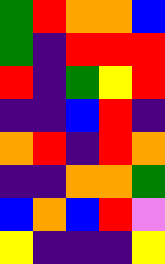[["green", "red", "orange", "orange", "blue"], ["green", "indigo", "red", "red", "red"], ["red", "indigo", "green", "yellow", "red"], ["indigo", "indigo", "blue", "red", "indigo"], ["orange", "red", "indigo", "red", "orange"], ["indigo", "indigo", "orange", "orange", "green"], ["blue", "orange", "blue", "red", "violet"], ["yellow", "indigo", "indigo", "indigo", "yellow"]]